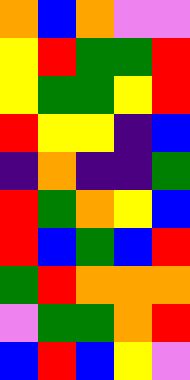[["orange", "blue", "orange", "violet", "violet"], ["yellow", "red", "green", "green", "red"], ["yellow", "green", "green", "yellow", "red"], ["red", "yellow", "yellow", "indigo", "blue"], ["indigo", "orange", "indigo", "indigo", "green"], ["red", "green", "orange", "yellow", "blue"], ["red", "blue", "green", "blue", "red"], ["green", "red", "orange", "orange", "orange"], ["violet", "green", "green", "orange", "red"], ["blue", "red", "blue", "yellow", "violet"]]